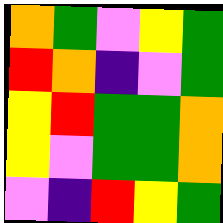[["orange", "green", "violet", "yellow", "green"], ["red", "orange", "indigo", "violet", "green"], ["yellow", "red", "green", "green", "orange"], ["yellow", "violet", "green", "green", "orange"], ["violet", "indigo", "red", "yellow", "green"]]